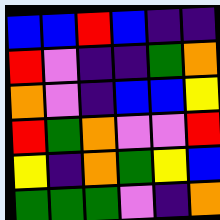[["blue", "blue", "red", "blue", "indigo", "indigo"], ["red", "violet", "indigo", "indigo", "green", "orange"], ["orange", "violet", "indigo", "blue", "blue", "yellow"], ["red", "green", "orange", "violet", "violet", "red"], ["yellow", "indigo", "orange", "green", "yellow", "blue"], ["green", "green", "green", "violet", "indigo", "orange"]]